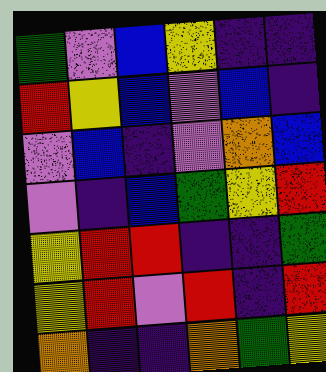[["green", "violet", "blue", "yellow", "indigo", "indigo"], ["red", "yellow", "blue", "violet", "blue", "indigo"], ["violet", "blue", "indigo", "violet", "orange", "blue"], ["violet", "indigo", "blue", "green", "yellow", "red"], ["yellow", "red", "red", "indigo", "indigo", "green"], ["yellow", "red", "violet", "red", "indigo", "red"], ["orange", "indigo", "indigo", "orange", "green", "yellow"]]